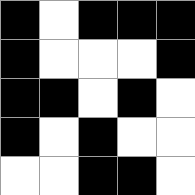[["black", "white", "black", "black", "black"], ["black", "white", "white", "white", "black"], ["black", "black", "white", "black", "white"], ["black", "white", "black", "white", "white"], ["white", "white", "black", "black", "white"]]